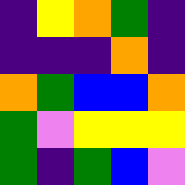[["indigo", "yellow", "orange", "green", "indigo"], ["indigo", "indigo", "indigo", "orange", "indigo"], ["orange", "green", "blue", "blue", "orange"], ["green", "violet", "yellow", "yellow", "yellow"], ["green", "indigo", "green", "blue", "violet"]]